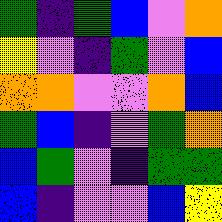[["green", "indigo", "green", "blue", "violet", "orange"], ["yellow", "violet", "indigo", "green", "violet", "blue"], ["orange", "orange", "violet", "violet", "orange", "blue"], ["green", "blue", "indigo", "violet", "green", "orange"], ["blue", "green", "violet", "indigo", "green", "green"], ["blue", "indigo", "violet", "violet", "blue", "yellow"]]